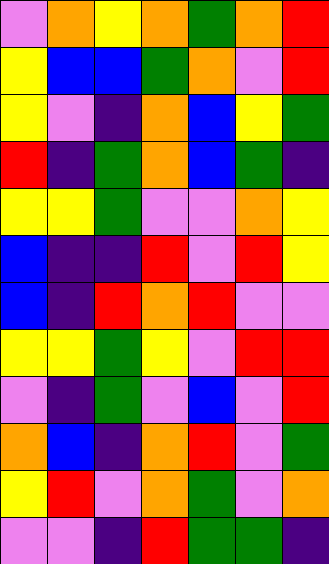[["violet", "orange", "yellow", "orange", "green", "orange", "red"], ["yellow", "blue", "blue", "green", "orange", "violet", "red"], ["yellow", "violet", "indigo", "orange", "blue", "yellow", "green"], ["red", "indigo", "green", "orange", "blue", "green", "indigo"], ["yellow", "yellow", "green", "violet", "violet", "orange", "yellow"], ["blue", "indigo", "indigo", "red", "violet", "red", "yellow"], ["blue", "indigo", "red", "orange", "red", "violet", "violet"], ["yellow", "yellow", "green", "yellow", "violet", "red", "red"], ["violet", "indigo", "green", "violet", "blue", "violet", "red"], ["orange", "blue", "indigo", "orange", "red", "violet", "green"], ["yellow", "red", "violet", "orange", "green", "violet", "orange"], ["violet", "violet", "indigo", "red", "green", "green", "indigo"]]